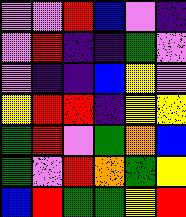[["violet", "violet", "red", "blue", "violet", "indigo"], ["violet", "red", "indigo", "indigo", "green", "violet"], ["violet", "indigo", "indigo", "blue", "yellow", "violet"], ["yellow", "red", "red", "indigo", "yellow", "yellow"], ["green", "red", "violet", "green", "orange", "blue"], ["green", "violet", "red", "orange", "green", "yellow"], ["blue", "red", "green", "green", "yellow", "red"]]